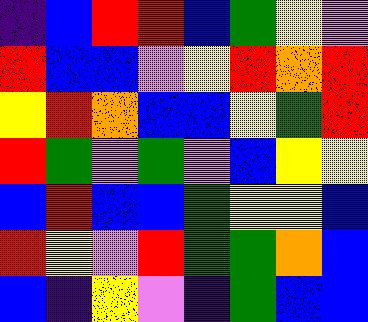[["indigo", "blue", "red", "red", "blue", "green", "yellow", "violet"], ["red", "blue", "blue", "violet", "yellow", "red", "orange", "red"], ["yellow", "red", "orange", "blue", "blue", "yellow", "green", "red"], ["red", "green", "violet", "green", "violet", "blue", "yellow", "yellow"], ["blue", "red", "blue", "blue", "green", "yellow", "yellow", "blue"], ["red", "yellow", "violet", "red", "green", "green", "orange", "blue"], ["blue", "indigo", "yellow", "violet", "indigo", "green", "blue", "blue"]]